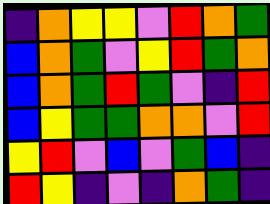[["indigo", "orange", "yellow", "yellow", "violet", "red", "orange", "green"], ["blue", "orange", "green", "violet", "yellow", "red", "green", "orange"], ["blue", "orange", "green", "red", "green", "violet", "indigo", "red"], ["blue", "yellow", "green", "green", "orange", "orange", "violet", "red"], ["yellow", "red", "violet", "blue", "violet", "green", "blue", "indigo"], ["red", "yellow", "indigo", "violet", "indigo", "orange", "green", "indigo"]]